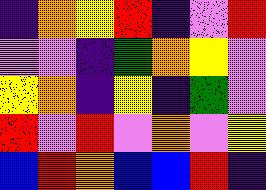[["indigo", "orange", "yellow", "red", "indigo", "violet", "red"], ["violet", "violet", "indigo", "green", "orange", "yellow", "violet"], ["yellow", "orange", "indigo", "yellow", "indigo", "green", "violet"], ["red", "violet", "red", "violet", "orange", "violet", "yellow"], ["blue", "red", "orange", "blue", "blue", "red", "indigo"]]